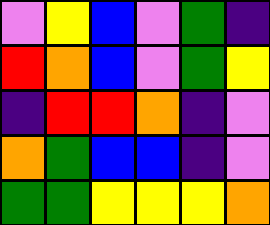[["violet", "yellow", "blue", "violet", "green", "indigo"], ["red", "orange", "blue", "violet", "green", "yellow"], ["indigo", "red", "red", "orange", "indigo", "violet"], ["orange", "green", "blue", "blue", "indigo", "violet"], ["green", "green", "yellow", "yellow", "yellow", "orange"]]